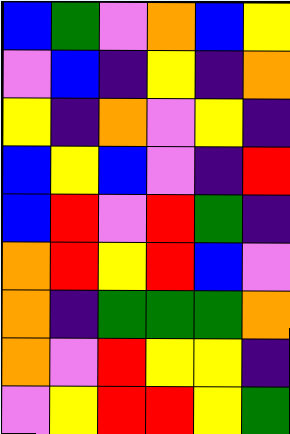[["blue", "green", "violet", "orange", "blue", "yellow"], ["violet", "blue", "indigo", "yellow", "indigo", "orange"], ["yellow", "indigo", "orange", "violet", "yellow", "indigo"], ["blue", "yellow", "blue", "violet", "indigo", "red"], ["blue", "red", "violet", "red", "green", "indigo"], ["orange", "red", "yellow", "red", "blue", "violet"], ["orange", "indigo", "green", "green", "green", "orange"], ["orange", "violet", "red", "yellow", "yellow", "indigo"], ["violet", "yellow", "red", "red", "yellow", "green"]]